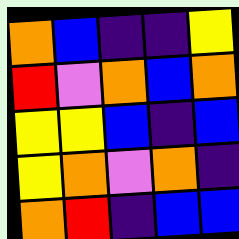[["orange", "blue", "indigo", "indigo", "yellow"], ["red", "violet", "orange", "blue", "orange"], ["yellow", "yellow", "blue", "indigo", "blue"], ["yellow", "orange", "violet", "orange", "indigo"], ["orange", "red", "indigo", "blue", "blue"]]